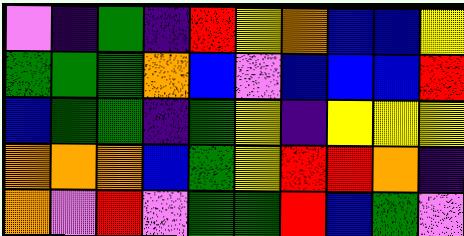[["violet", "indigo", "green", "indigo", "red", "yellow", "orange", "blue", "blue", "yellow"], ["green", "green", "green", "orange", "blue", "violet", "blue", "blue", "blue", "red"], ["blue", "green", "green", "indigo", "green", "yellow", "indigo", "yellow", "yellow", "yellow"], ["orange", "orange", "orange", "blue", "green", "yellow", "red", "red", "orange", "indigo"], ["orange", "violet", "red", "violet", "green", "green", "red", "blue", "green", "violet"]]